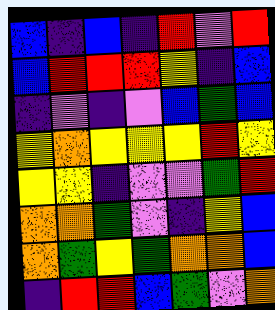[["blue", "indigo", "blue", "indigo", "red", "violet", "red"], ["blue", "red", "red", "red", "yellow", "indigo", "blue"], ["indigo", "violet", "indigo", "violet", "blue", "green", "blue"], ["yellow", "orange", "yellow", "yellow", "yellow", "red", "yellow"], ["yellow", "yellow", "indigo", "violet", "violet", "green", "red"], ["orange", "orange", "green", "violet", "indigo", "yellow", "blue"], ["orange", "green", "yellow", "green", "orange", "orange", "blue"], ["indigo", "red", "red", "blue", "green", "violet", "orange"]]